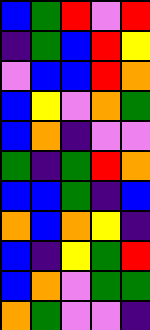[["blue", "green", "red", "violet", "red"], ["indigo", "green", "blue", "red", "yellow"], ["violet", "blue", "blue", "red", "orange"], ["blue", "yellow", "violet", "orange", "green"], ["blue", "orange", "indigo", "violet", "violet"], ["green", "indigo", "green", "red", "orange"], ["blue", "blue", "green", "indigo", "blue"], ["orange", "blue", "orange", "yellow", "indigo"], ["blue", "indigo", "yellow", "green", "red"], ["blue", "orange", "violet", "green", "green"], ["orange", "green", "violet", "violet", "indigo"]]